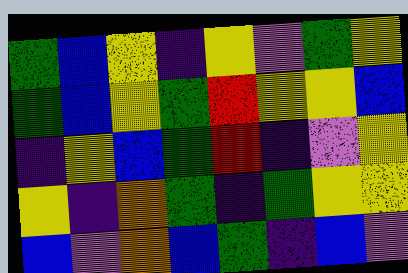[["green", "blue", "yellow", "indigo", "yellow", "violet", "green", "yellow"], ["green", "blue", "yellow", "green", "red", "yellow", "yellow", "blue"], ["indigo", "yellow", "blue", "green", "red", "indigo", "violet", "yellow"], ["yellow", "indigo", "orange", "green", "indigo", "green", "yellow", "yellow"], ["blue", "violet", "orange", "blue", "green", "indigo", "blue", "violet"]]